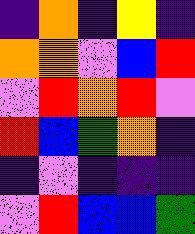[["indigo", "orange", "indigo", "yellow", "indigo"], ["orange", "orange", "violet", "blue", "red"], ["violet", "red", "orange", "red", "violet"], ["red", "blue", "green", "orange", "indigo"], ["indigo", "violet", "indigo", "indigo", "indigo"], ["violet", "red", "blue", "blue", "green"]]